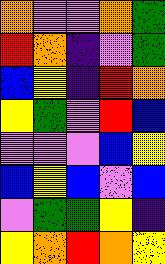[["orange", "violet", "violet", "orange", "green"], ["red", "orange", "indigo", "violet", "green"], ["blue", "yellow", "indigo", "red", "orange"], ["yellow", "green", "violet", "red", "blue"], ["violet", "violet", "violet", "blue", "yellow"], ["blue", "yellow", "blue", "violet", "blue"], ["violet", "green", "green", "yellow", "indigo"], ["yellow", "orange", "red", "orange", "yellow"]]